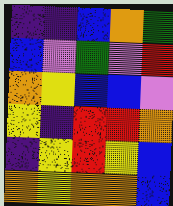[["indigo", "indigo", "blue", "orange", "green"], ["blue", "violet", "green", "violet", "red"], ["orange", "yellow", "blue", "blue", "violet"], ["yellow", "indigo", "red", "red", "orange"], ["indigo", "yellow", "red", "yellow", "blue"], ["orange", "yellow", "orange", "orange", "blue"]]